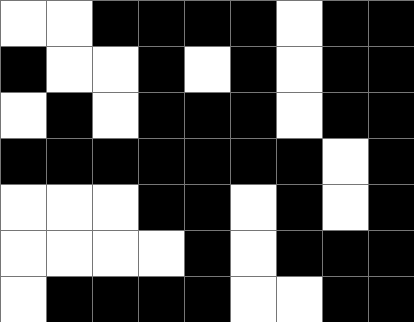[["white", "white", "black", "black", "black", "black", "white", "black", "black"], ["black", "white", "white", "black", "white", "black", "white", "black", "black"], ["white", "black", "white", "black", "black", "black", "white", "black", "black"], ["black", "black", "black", "black", "black", "black", "black", "white", "black"], ["white", "white", "white", "black", "black", "white", "black", "white", "black"], ["white", "white", "white", "white", "black", "white", "black", "black", "black"], ["white", "black", "black", "black", "black", "white", "white", "black", "black"]]